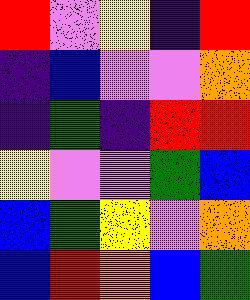[["red", "violet", "yellow", "indigo", "red"], ["indigo", "blue", "violet", "violet", "orange"], ["indigo", "green", "indigo", "red", "red"], ["yellow", "violet", "violet", "green", "blue"], ["blue", "green", "yellow", "violet", "orange"], ["blue", "red", "orange", "blue", "green"]]